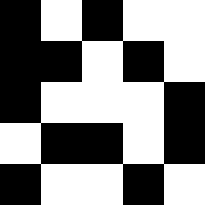[["black", "white", "black", "white", "white"], ["black", "black", "white", "black", "white"], ["black", "white", "white", "white", "black"], ["white", "black", "black", "white", "black"], ["black", "white", "white", "black", "white"]]